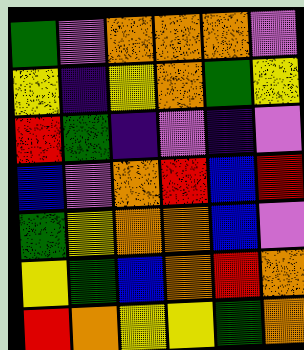[["green", "violet", "orange", "orange", "orange", "violet"], ["yellow", "indigo", "yellow", "orange", "green", "yellow"], ["red", "green", "indigo", "violet", "indigo", "violet"], ["blue", "violet", "orange", "red", "blue", "red"], ["green", "yellow", "orange", "orange", "blue", "violet"], ["yellow", "green", "blue", "orange", "red", "orange"], ["red", "orange", "yellow", "yellow", "green", "orange"]]